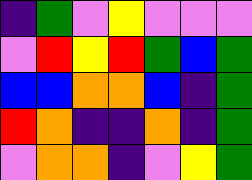[["indigo", "green", "violet", "yellow", "violet", "violet", "violet"], ["violet", "red", "yellow", "red", "green", "blue", "green"], ["blue", "blue", "orange", "orange", "blue", "indigo", "green"], ["red", "orange", "indigo", "indigo", "orange", "indigo", "green"], ["violet", "orange", "orange", "indigo", "violet", "yellow", "green"]]